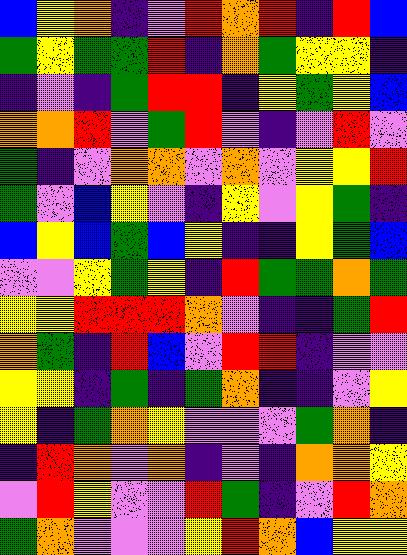[["blue", "yellow", "orange", "indigo", "violet", "red", "orange", "red", "indigo", "red", "blue"], ["green", "yellow", "green", "green", "red", "indigo", "orange", "green", "yellow", "yellow", "indigo"], ["indigo", "violet", "indigo", "green", "red", "red", "indigo", "yellow", "green", "yellow", "blue"], ["orange", "orange", "red", "violet", "green", "red", "violet", "indigo", "violet", "red", "violet"], ["green", "indigo", "violet", "orange", "orange", "violet", "orange", "violet", "yellow", "yellow", "red"], ["green", "violet", "blue", "yellow", "violet", "indigo", "yellow", "violet", "yellow", "green", "indigo"], ["blue", "yellow", "blue", "green", "blue", "yellow", "indigo", "indigo", "yellow", "green", "blue"], ["violet", "violet", "yellow", "green", "yellow", "indigo", "red", "green", "green", "orange", "green"], ["yellow", "yellow", "red", "red", "red", "orange", "violet", "indigo", "indigo", "green", "red"], ["orange", "green", "indigo", "red", "blue", "violet", "red", "red", "indigo", "violet", "violet"], ["yellow", "yellow", "indigo", "green", "indigo", "green", "orange", "indigo", "indigo", "violet", "yellow"], ["yellow", "indigo", "green", "orange", "yellow", "violet", "violet", "violet", "green", "orange", "indigo"], ["indigo", "red", "orange", "violet", "orange", "indigo", "violet", "indigo", "orange", "orange", "yellow"], ["violet", "red", "yellow", "violet", "violet", "red", "green", "indigo", "violet", "red", "orange"], ["green", "orange", "violet", "violet", "violet", "yellow", "red", "orange", "blue", "yellow", "yellow"]]